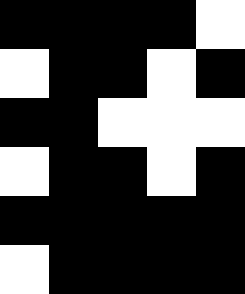[["black", "black", "black", "black", "white"], ["white", "black", "black", "white", "black"], ["black", "black", "white", "white", "white"], ["white", "black", "black", "white", "black"], ["black", "black", "black", "black", "black"], ["white", "black", "black", "black", "black"]]